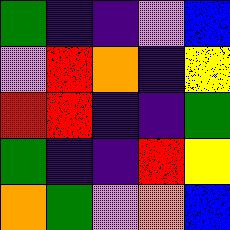[["green", "indigo", "indigo", "violet", "blue"], ["violet", "red", "orange", "indigo", "yellow"], ["red", "red", "indigo", "indigo", "green"], ["green", "indigo", "indigo", "red", "yellow"], ["orange", "green", "violet", "orange", "blue"]]